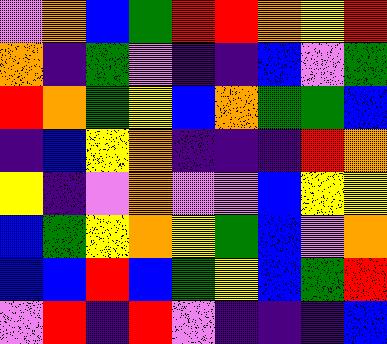[["violet", "orange", "blue", "green", "red", "red", "orange", "yellow", "red"], ["orange", "indigo", "green", "violet", "indigo", "indigo", "blue", "violet", "green"], ["red", "orange", "green", "yellow", "blue", "orange", "green", "green", "blue"], ["indigo", "blue", "yellow", "orange", "indigo", "indigo", "indigo", "red", "orange"], ["yellow", "indigo", "violet", "orange", "violet", "violet", "blue", "yellow", "yellow"], ["blue", "green", "yellow", "orange", "yellow", "green", "blue", "violet", "orange"], ["blue", "blue", "red", "blue", "green", "yellow", "blue", "green", "red"], ["violet", "red", "indigo", "red", "violet", "indigo", "indigo", "indigo", "blue"]]